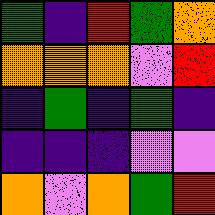[["green", "indigo", "red", "green", "orange"], ["orange", "orange", "orange", "violet", "red"], ["indigo", "green", "indigo", "green", "indigo"], ["indigo", "indigo", "indigo", "violet", "violet"], ["orange", "violet", "orange", "green", "red"]]